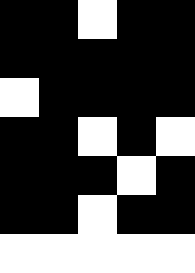[["black", "black", "white", "black", "black"], ["black", "black", "black", "black", "black"], ["white", "black", "black", "black", "black"], ["black", "black", "white", "black", "white"], ["black", "black", "black", "white", "black"], ["black", "black", "white", "black", "black"], ["white", "white", "white", "white", "white"]]